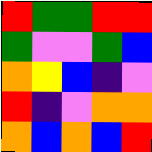[["red", "green", "green", "red", "red"], ["green", "violet", "violet", "green", "blue"], ["orange", "yellow", "blue", "indigo", "violet"], ["red", "indigo", "violet", "orange", "orange"], ["orange", "blue", "orange", "blue", "red"]]